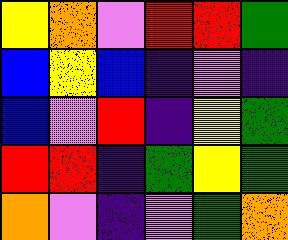[["yellow", "orange", "violet", "red", "red", "green"], ["blue", "yellow", "blue", "indigo", "violet", "indigo"], ["blue", "violet", "red", "indigo", "yellow", "green"], ["red", "red", "indigo", "green", "yellow", "green"], ["orange", "violet", "indigo", "violet", "green", "orange"]]